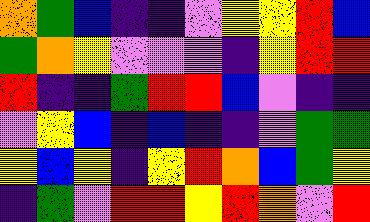[["orange", "green", "blue", "indigo", "indigo", "violet", "yellow", "yellow", "red", "blue"], ["green", "orange", "yellow", "violet", "violet", "violet", "indigo", "yellow", "red", "red"], ["red", "indigo", "indigo", "green", "red", "red", "blue", "violet", "indigo", "indigo"], ["violet", "yellow", "blue", "indigo", "blue", "indigo", "indigo", "violet", "green", "green"], ["yellow", "blue", "yellow", "indigo", "yellow", "red", "orange", "blue", "green", "yellow"], ["indigo", "green", "violet", "red", "red", "yellow", "red", "orange", "violet", "red"]]